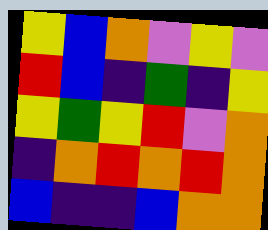[["yellow", "blue", "orange", "violet", "yellow", "violet"], ["red", "blue", "indigo", "green", "indigo", "yellow"], ["yellow", "green", "yellow", "red", "violet", "orange"], ["indigo", "orange", "red", "orange", "red", "orange"], ["blue", "indigo", "indigo", "blue", "orange", "orange"]]